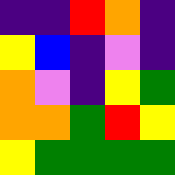[["indigo", "indigo", "red", "orange", "indigo"], ["yellow", "blue", "indigo", "violet", "indigo"], ["orange", "violet", "indigo", "yellow", "green"], ["orange", "orange", "green", "red", "yellow"], ["yellow", "green", "green", "green", "green"]]